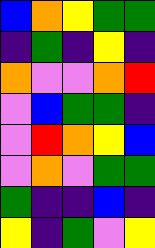[["blue", "orange", "yellow", "green", "green"], ["indigo", "green", "indigo", "yellow", "indigo"], ["orange", "violet", "violet", "orange", "red"], ["violet", "blue", "green", "green", "indigo"], ["violet", "red", "orange", "yellow", "blue"], ["violet", "orange", "violet", "green", "green"], ["green", "indigo", "indigo", "blue", "indigo"], ["yellow", "indigo", "green", "violet", "yellow"]]